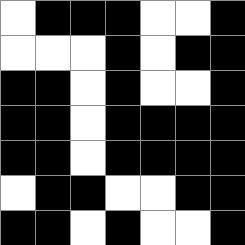[["white", "black", "black", "black", "white", "white", "black"], ["white", "white", "white", "black", "white", "black", "black"], ["black", "black", "white", "black", "white", "white", "black"], ["black", "black", "white", "black", "black", "black", "black"], ["black", "black", "white", "black", "black", "black", "black"], ["white", "black", "black", "white", "white", "black", "black"], ["black", "black", "white", "black", "white", "white", "black"]]